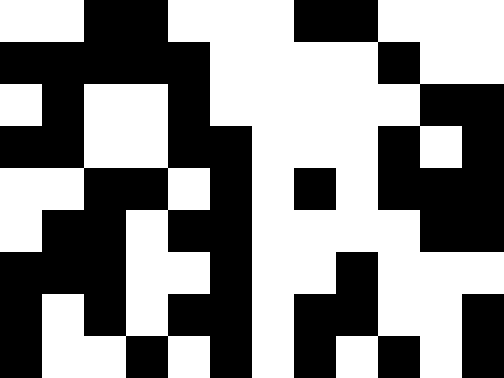[["white", "white", "black", "black", "white", "white", "white", "black", "black", "white", "white", "white"], ["black", "black", "black", "black", "black", "white", "white", "white", "white", "black", "white", "white"], ["white", "black", "white", "white", "black", "white", "white", "white", "white", "white", "black", "black"], ["black", "black", "white", "white", "black", "black", "white", "white", "white", "black", "white", "black"], ["white", "white", "black", "black", "white", "black", "white", "black", "white", "black", "black", "black"], ["white", "black", "black", "white", "black", "black", "white", "white", "white", "white", "black", "black"], ["black", "black", "black", "white", "white", "black", "white", "white", "black", "white", "white", "white"], ["black", "white", "black", "white", "black", "black", "white", "black", "black", "white", "white", "black"], ["black", "white", "white", "black", "white", "black", "white", "black", "white", "black", "white", "black"]]